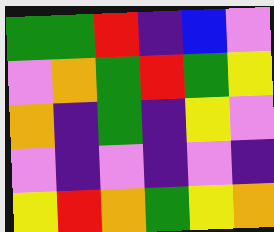[["green", "green", "red", "indigo", "blue", "violet"], ["violet", "orange", "green", "red", "green", "yellow"], ["orange", "indigo", "green", "indigo", "yellow", "violet"], ["violet", "indigo", "violet", "indigo", "violet", "indigo"], ["yellow", "red", "orange", "green", "yellow", "orange"]]